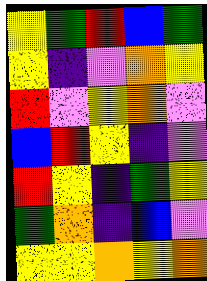[["yellow", "green", "red", "blue", "green"], ["yellow", "indigo", "violet", "orange", "yellow"], ["red", "violet", "yellow", "orange", "violet"], ["blue", "red", "yellow", "indigo", "violet"], ["red", "yellow", "indigo", "green", "yellow"], ["green", "orange", "indigo", "blue", "violet"], ["yellow", "yellow", "orange", "yellow", "orange"]]